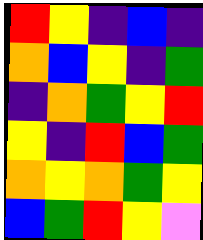[["red", "yellow", "indigo", "blue", "indigo"], ["orange", "blue", "yellow", "indigo", "green"], ["indigo", "orange", "green", "yellow", "red"], ["yellow", "indigo", "red", "blue", "green"], ["orange", "yellow", "orange", "green", "yellow"], ["blue", "green", "red", "yellow", "violet"]]